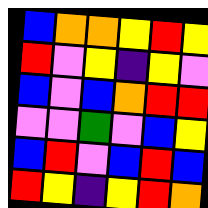[["blue", "orange", "orange", "yellow", "red", "yellow"], ["red", "violet", "yellow", "indigo", "yellow", "violet"], ["blue", "violet", "blue", "orange", "red", "red"], ["violet", "violet", "green", "violet", "blue", "yellow"], ["blue", "red", "violet", "blue", "red", "blue"], ["red", "yellow", "indigo", "yellow", "red", "orange"]]